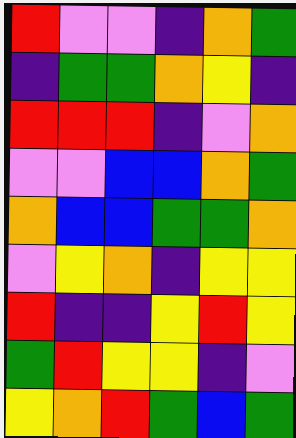[["red", "violet", "violet", "indigo", "orange", "green"], ["indigo", "green", "green", "orange", "yellow", "indigo"], ["red", "red", "red", "indigo", "violet", "orange"], ["violet", "violet", "blue", "blue", "orange", "green"], ["orange", "blue", "blue", "green", "green", "orange"], ["violet", "yellow", "orange", "indigo", "yellow", "yellow"], ["red", "indigo", "indigo", "yellow", "red", "yellow"], ["green", "red", "yellow", "yellow", "indigo", "violet"], ["yellow", "orange", "red", "green", "blue", "green"]]